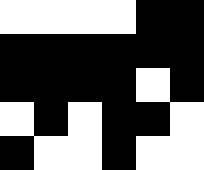[["white", "white", "white", "white", "black", "black"], ["black", "black", "black", "black", "black", "black"], ["black", "black", "black", "black", "white", "black"], ["white", "black", "white", "black", "black", "white"], ["black", "white", "white", "black", "white", "white"]]